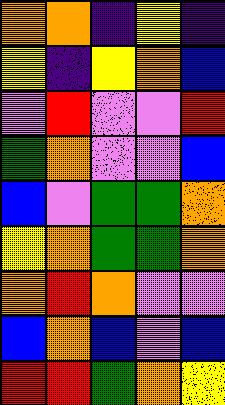[["orange", "orange", "indigo", "yellow", "indigo"], ["yellow", "indigo", "yellow", "orange", "blue"], ["violet", "red", "violet", "violet", "red"], ["green", "orange", "violet", "violet", "blue"], ["blue", "violet", "green", "green", "orange"], ["yellow", "orange", "green", "green", "orange"], ["orange", "red", "orange", "violet", "violet"], ["blue", "orange", "blue", "violet", "blue"], ["red", "red", "green", "orange", "yellow"]]